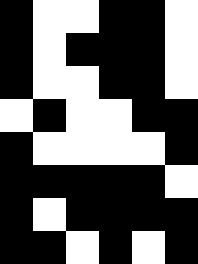[["black", "white", "white", "black", "black", "white"], ["black", "white", "black", "black", "black", "white"], ["black", "white", "white", "black", "black", "white"], ["white", "black", "white", "white", "black", "black"], ["black", "white", "white", "white", "white", "black"], ["black", "black", "black", "black", "black", "white"], ["black", "white", "black", "black", "black", "black"], ["black", "black", "white", "black", "white", "black"]]